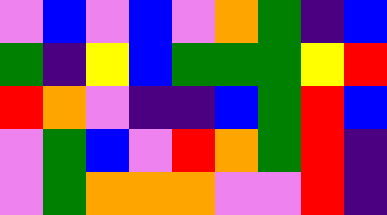[["violet", "blue", "violet", "blue", "violet", "orange", "green", "indigo", "blue"], ["green", "indigo", "yellow", "blue", "green", "green", "green", "yellow", "red"], ["red", "orange", "violet", "indigo", "indigo", "blue", "green", "red", "blue"], ["violet", "green", "blue", "violet", "red", "orange", "green", "red", "indigo"], ["violet", "green", "orange", "orange", "orange", "violet", "violet", "red", "indigo"]]